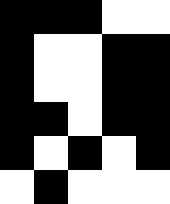[["black", "black", "black", "white", "white"], ["black", "white", "white", "black", "black"], ["black", "white", "white", "black", "black"], ["black", "black", "white", "black", "black"], ["black", "white", "black", "white", "black"], ["white", "black", "white", "white", "white"]]